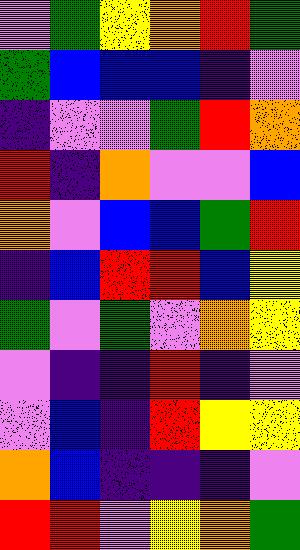[["violet", "green", "yellow", "orange", "red", "green"], ["green", "blue", "blue", "blue", "indigo", "violet"], ["indigo", "violet", "violet", "green", "red", "orange"], ["red", "indigo", "orange", "violet", "violet", "blue"], ["orange", "violet", "blue", "blue", "green", "red"], ["indigo", "blue", "red", "red", "blue", "yellow"], ["green", "violet", "green", "violet", "orange", "yellow"], ["violet", "indigo", "indigo", "red", "indigo", "violet"], ["violet", "blue", "indigo", "red", "yellow", "yellow"], ["orange", "blue", "indigo", "indigo", "indigo", "violet"], ["red", "red", "violet", "yellow", "orange", "green"]]